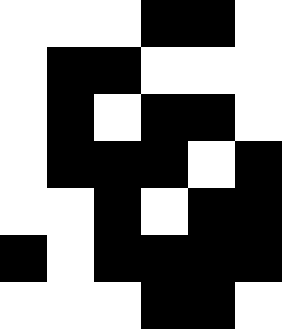[["white", "white", "white", "black", "black", "white"], ["white", "black", "black", "white", "white", "white"], ["white", "black", "white", "black", "black", "white"], ["white", "black", "black", "black", "white", "black"], ["white", "white", "black", "white", "black", "black"], ["black", "white", "black", "black", "black", "black"], ["white", "white", "white", "black", "black", "white"]]